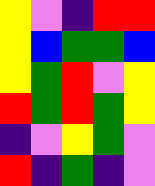[["yellow", "violet", "indigo", "red", "red"], ["yellow", "blue", "green", "green", "blue"], ["yellow", "green", "red", "violet", "yellow"], ["red", "green", "red", "green", "yellow"], ["indigo", "violet", "yellow", "green", "violet"], ["red", "indigo", "green", "indigo", "violet"]]